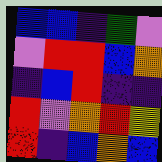[["blue", "blue", "indigo", "green", "violet"], ["violet", "red", "red", "blue", "orange"], ["indigo", "blue", "red", "indigo", "indigo"], ["red", "violet", "orange", "red", "yellow"], ["red", "indigo", "blue", "orange", "blue"]]